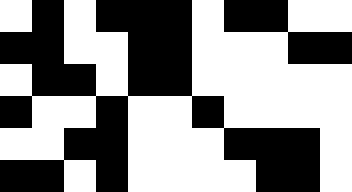[["white", "black", "white", "black", "black", "black", "white", "black", "black", "white", "white"], ["black", "black", "white", "white", "black", "black", "white", "white", "white", "black", "black"], ["white", "black", "black", "white", "black", "black", "white", "white", "white", "white", "white"], ["black", "white", "white", "black", "white", "white", "black", "white", "white", "white", "white"], ["white", "white", "black", "black", "white", "white", "white", "black", "black", "black", "white"], ["black", "black", "white", "black", "white", "white", "white", "white", "black", "black", "white"]]